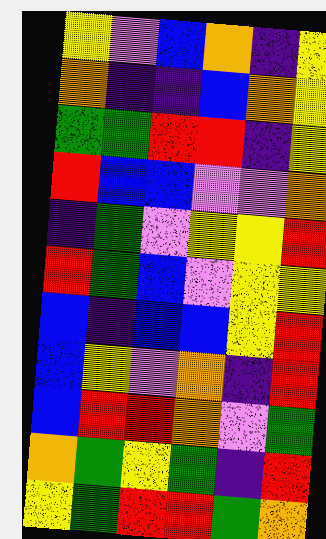[["yellow", "violet", "blue", "orange", "indigo", "yellow"], ["orange", "indigo", "indigo", "blue", "orange", "yellow"], ["green", "green", "red", "red", "indigo", "yellow"], ["red", "blue", "blue", "violet", "violet", "orange"], ["indigo", "green", "violet", "yellow", "yellow", "red"], ["red", "green", "blue", "violet", "yellow", "yellow"], ["blue", "indigo", "blue", "blue", "yellow", "red"], ["blue", "yellow", "violet", "orange", "indigo", "red"], ["blue", "red", "red", "orange", "violet", "green"], ["orange", "green", "yellow", "green", "indigo", "red"], ["yellow", "green", "red", "red", "green", "orange"]]